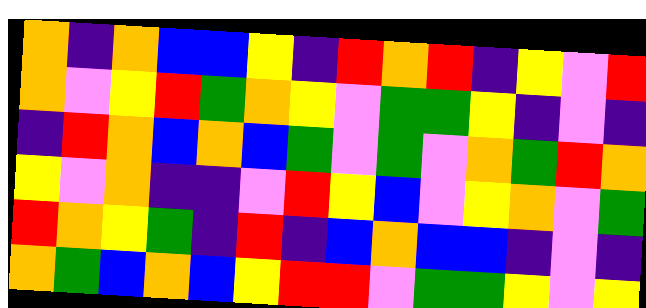[["orange", "indigo", "orange", "blue", "blue", "yellow", "indigo", "red", "orange", "red", "indigo", "yellow", "violet", "red"], ["orange", "violet", "yellow", "red", "green", "orange", "yellow", "violet", "green", "green", "yellow", "indigo", "violet", "indigo"], ["indigo", "red", "orange", "blue", "orange", "blue", "green", "violet", "green", "violet", "orange", "green", "red", "orange"], ["yellow", "violet", "orange", "indigo", "indigo", "violet", "red", "yellow", "blue", "violet", "yellow", "orange", "violet", "green"], ["red", "orange", "yellow", "green", "indigo", "red", "indigo", "blue", "orange", "blue", "blue", "indigo", "violet", "indigo"], ["orange", "green", "blue", "orange", "blue", "yellow", "red", "red", "violet", "green", "green", "yellow", "violet", "yellow"]]